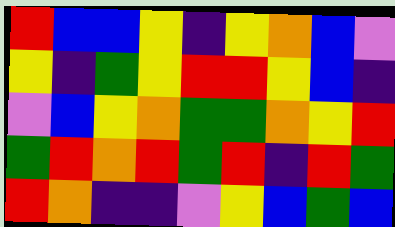[["red", "blue", "blue", "yellow", "indigo", "yellow", "orange", "blue", "violet"], ["yellow", "indigo", "green", "yellow", "red", "red", "yellow", "blue", "indigo"], ["violet", "blue", "yellow", "orange", "green", "green", "orange", "yellow", "red"], ["green", "red", "orange", "red", "green", "red", "indigo", "red", "green"], ["red", "orange", "indigo", "indigo", "violet", "yellow", "blue", "green", "blue"]]